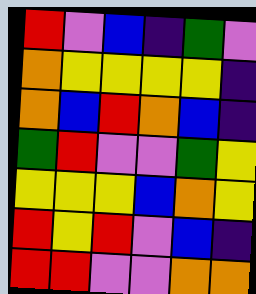[["red", "violet", "blue", "indigo", "green", "violet"], ["orange", "yellow", "yellow", "yellow", "yellow", "indigo"], ["orange", "blue", "red", "orange", "blue", "indigo"], ["green", "red", "violet", "violet", "green", "yellow"], ["yellow", "yellow", "yellow", "blue", "orange", "yellow"], ["red", "yellow", "red", "violet", "blue", "indigo"], ["red", "red", "violet", "violet", "orange", "orange"]]